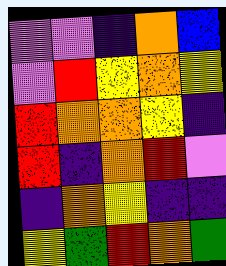[["violet", "violet", "indigo", "orange", "blue"], ["violet", "red", "yellow", "orange", "yellow"], ["red", "orange", "orange", "yellow", "indigo"], ["red", "indigo", "orange", "red", "violet"], ["indigo", "orange", "yellow", "indigo", "indigo"], ["yellow", "green", "red", "orange", "green"]]